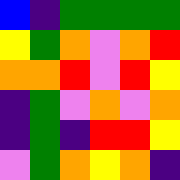[["blue", "indigo", "green", "green", "green", "green"], ["yellow", "green", "orange", "violet", "orange", "red"], ["orange", "orange", "red", "violet", "red", "yellow"], ["indigo", "green", "violet", "orange", "violet", "orange"], ["indigo", "green", "indigo", "red", "red", "yellow"], ["violet", "green", "orange", "yellow", "orange", "indigo"]]